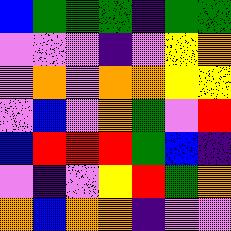[["blue", "green", "green", "green", "indigo", "green", "green"], ["violet", "violet", "violet", "indigo", "violet", "yellow", "orange"], ["violet", "orange", "violet", "orange", "orange", "yellow", "yellow"], ["violet", "blue", "violet", "orange", "green", "violet", "red"], ["blue", "red", "red", "red", "green", "blue", "indigo"], ["violet", "indigo", "violet", "yellow", "red", "green", "orange"], ["orange", "blue", "orange", "orange", "indigo", "violet", "violet"]]